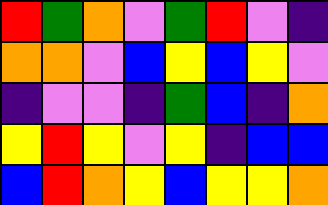[["red", "green", "orange", "violet", "green", "red", "violet", "indigo"], ["orange", "orange", "violet", "blue", "yellow", "blue", "yellow", "violet"], ["indigo", "violet", "violet", "indigo", "green", "blue", "indigo", "orange"], ["yellow", "red", "yellow", "violet", "yellow", "indigo", "blue", "blue"], ["blue", "red", "orange", "yellow", "blue", "yellow", "yellow", "orange"]]